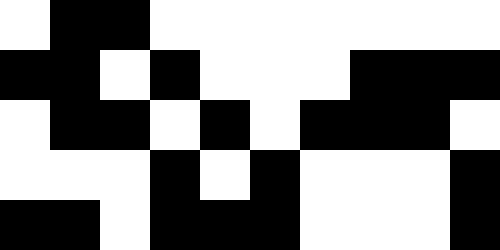[["white", "black", "black", "white", "white", "white", "white", "white", "white", "white"], ["black", "black", "white", "black", "white", "white", "white", "black", "black", "black"], ["white", "black", "black", "white", "black", "white", "black", "black", "black", "white"], ["white", "white", "white", "black", "white", "black", "white", "white", "white", "black"], ["black", "black", "white", "black", "black", "black", "white", "white", "white", "black"]]